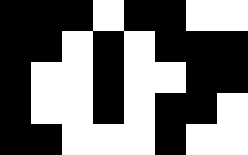[["black", "black", "black", "white", "black", "black", "white", "white"], ["black", "black", "white", "black", "white", "black", "black", "black"], ["black", "white", "white", "black", "white", "white", "black", "black"], ["black", "white", "white", "black", "white", "black", "black", "white"], ["black", "black", "white", "white", "white", "black", "white", "white"]]